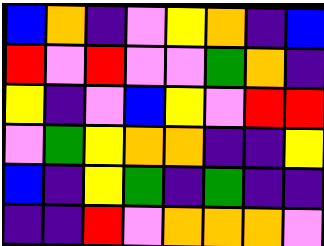[["blue", "orange", "indigo", "violet", "yellow", "orange", "indigo", "blue"], ["red", "violet", "red", "violet", "violet", "green", "orange", "indigo"], ["yellow", "indigo", "violet", "blue", "yellow", "violet", "red", "red"], ["violet", "green", "yellow", "orange", "orange", "indigo", "indigo", "yellow"], ["blue", "indigo", "yellow", "green", "indigo", "green", "indigo", "indigo"], ["indigo", "indigo", "red", "violet", "orange", "orange", "orange", "violet"]]